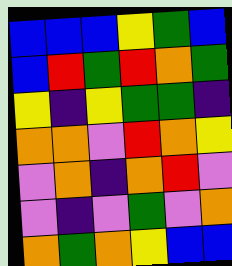[["blue", "blue", "blue", "yellow", "green", "blue"], ["blue", "red", "green", "red", "orange", "green"], ["yellow", "indigo", "yellow", "green", "green", "indigo"], ["orange", "orange", "violet", "red", "orange", "yellow"], ["violet", "orange", "indigo", "orange", "red", "violet"], ["violet", "indigo", "violet", "green", "violet", "orange"], ["orange", "green", "orange", "yellow", "blue", "blue"]]